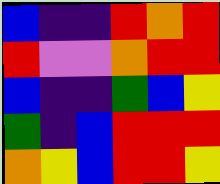[["blue", "indigo", "indigo", "red", "orange", "red"], ["red", "violet", "violet", "orange", "red", "red"], ["blue", "indigo", "indigo", "green", "blue", "yellow"], ["green", "indigo", "blue", "red", "red", "red"], ["orange", "yellow", "blue", "red", "red", "yellow"]]